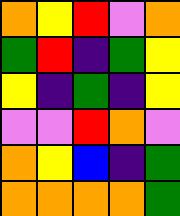[["orange", "yellow", "red", "violet", "orange"], ["green", "red", "indigo", "green", "yellow"], ["yellow", "indigo", "green", "indigo", "yellow"], ["violet", "violet", "red", "orange", "violet"], ["orange", "yellow", "blue", "indigo", "green"], ["orange", "orange", "orange", "orange", "green"]]